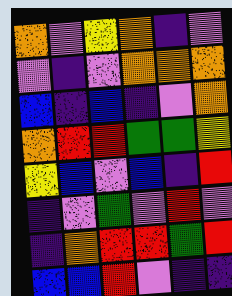[["orange", "violet", "yellow", "orange", "indigo", "violet"], ["violet", "indigo", "violet", "orange", "orange", "orange"], ["blue", "indigo", "blue", "indigo", "violet", "orange"], ["orange", "red", "red", "green", "green", "yellow"], ["yellow", "blue", "violet", "blue", "indigo", "red"], ["indigo", "violet", "green", "violet", "red", "violet"], ["indigo", "orange", "red", "red", "green", "red"], ["blue", "blue", "red", "violet", "indigo", "indigo"]]